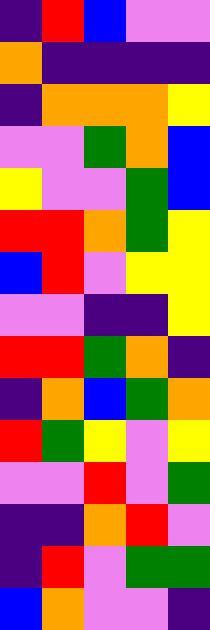[["indigo", "red", "blue", "violet", "violet"], ["orange", "indigo", "indigo", "indigo", "indigo"], ["indigo", "orange", "orange", "orange", "yellow"], ["violet", "violet", "green", "orange", "blue"], ["yellow", "violet", "violet", "green", "blue"], ["red", "red", "orange", "green", "yellow"], ["blue", "red", "violet", "yellow", "yellow"], ["violet", "violet", "indigo", "indigo", "yellow"], ["red", "red", "green", "orange", "indigo"], ["indigo", "orange", "blue", "green", "orange"], ["red", "green", "yellow", "violet", "yellow"], ["violet", "violet", "red", "violet", "green"], ["indigo", "indigo", "orange", "red", "violet"], ["indigo", "red", "violet", "green", "green"], ["blue", "orange", "violet", "violet", "indigo"]]